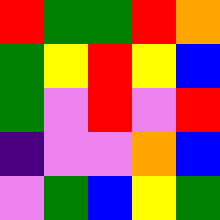[["red", "green", "green", "red", "orange"], ["green", "yellow", "red", "yellow", "blue"], ["green", "violet", "red", "violet", "red"], ["indigo", "violet", "violet", "orange", "blue"], ["violet", "green", "blue", "yellow", "green"]]